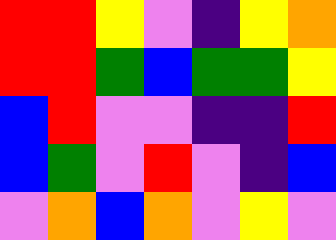[["red", "red", "yellow", "violet", "indigo", "yellow", "orange"], ["red", "red", "green", "blue", "green", "green", "yellow"], ["blue", "red", "violet", "violet", "indigo", "indigo", "red"], ["blue", "green", "violet", "red", "violet", "indigo", "blue"], ["violet", "orange", "blue", "orange", "violet", "yellow", "violet"]]